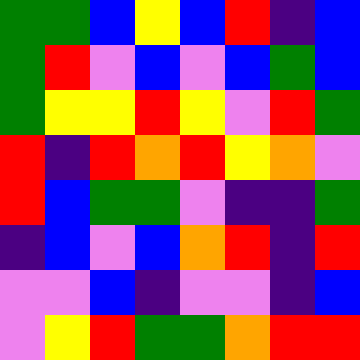[["green", "green", "blue", "yellow", "blue", "red", "indigo", "blue"], ["green", "red", "violet", "blue", "violet", "blue", "green", "blue"], ["green", "yellow", "yellow", "red", "yellow", "violet", "red", "green"], ["red", "indigo", "red", "orange", "red", "yellow", "orange", "violet"], ["red", "blue", "green", "green", "violet", "indigo", "indigo", "green"], ["indigo", "blue", "violet", "blue", "orange", "red", "indigo", "red"], ["violet", "violet", "blue", "indigo", "violet", "violet", "indigo", "blue"], ["violet", "yellow", "red", "green", "green", "orange", "red", "red"]]